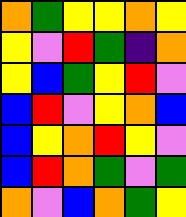[["orange", "green", "yellow", "yellow", "orange", "yellow"], ["yellow", "violet", "red", "green", "indigo", "orange"], ["yellow", "blue", "green", "yellow", "red", "violet"], ["blue", "red", "violet", "yellow", "orange", "blue"], ["blue", "yellow", "orange", "red", "yellow", "violet"], ["blue", "red", "orange", "green", "violet", "green"], ["orange", "violet", "blue", "orange", "green", "yellow"]]